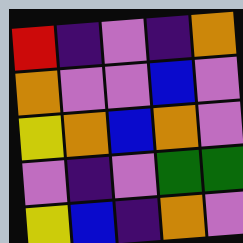[["red", "indigo", "violet", "indigo", "orange"], ["orange", "violet", "violet", "blue", "violet"], ["yellow", "orange", "blue", "orange", "violet"], ["violet", "indigo", "violet", "green", "green"], ["yellow", "blue", "indigo", "orange", "violet"]]